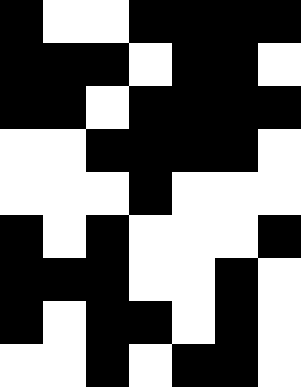[["black", "white", "white", "black", "black", "black", "black"], ["black", "black", "black", "white", "black", "black", "white"], ["black", "black", "white", "black", "black", "black", "black"], ["white", "white", "black", "black", "black", "black", "white"], ["white", "white", "white", "black", "white", "white", "white"], ["black", "white", "black", "white", "white", "white", "black"], ["black", "black", "black", "white", "white", "black", "white"], ["black", "white", "black", "black", "white", "black", "white"], ["white", "white", "black", "white", "black", "black", "white"]]